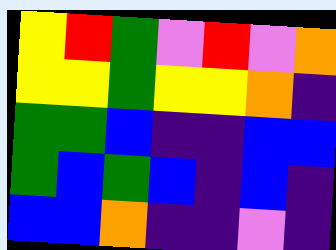[["yellow", "red", "green", "violet", "red", "violet", "orange"], ["yellow", "yellow", "green", "yellow", "yellow", "orange", "indigo"], ["green", "green", "blue", "indigo", "indigo", "blue", "blue"], ["green", "blue", "green", "blue", "indigo", "blue", "indigo"], ["blue", "blue", "orange", "indigo", "indigo", "violet", "indigo"]]